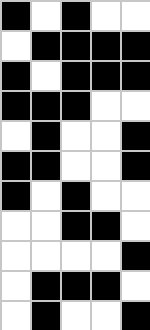[["black", "white", "black", "white", "white"], ["white", "black", "black", "black", "black"], ["black", "white", "black", "black", "black"], ["black", "black", "black", "white", "white"], ["white", "black", "white", "white", "black"], ["black", "black", "white", "white", "black"], ["black", "white", "black", "white", "white"], ["white", "white", "black", "black", "white"], ["white", "white", "white", "white", "black"], ["white", "black", "black", "black", "white"], ["white", "black", "white", "white", "black"]]